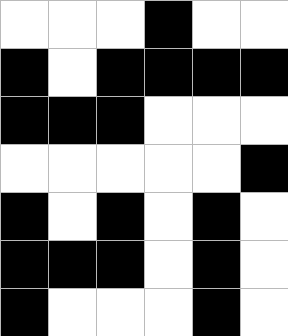[["white", "white", "white", "black", "white", "white"], ["black", "white", "black", "black", "black", "black"], ["black", "black", "black", "white", "white", "white"], ["white", "white", "white", "white", "white", "black"], ["black", "white", "black", "white", "black", "white"], ["black", "black", "black", "white", "black", "white"], ["black", "white", "white", "white", "black", "white"]]